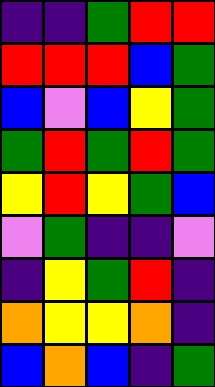[["indigo", "indigo", "green", "red", "red"], ["red", "red", "red", "blue", "green"], ["blue", "violet", "blue", "yellow", "green"], ["green", "red", "green", "red", "green"], ["yellow", "red", "yellow", "green", "blue"], ["violet", "green", "indigo", "indigo", "violet"], ["indigo", "yellow", "green", "red", "indigo"], ["orange", "yellow", "yellow", "orange", "indigo"], ["blue", "orange", "blue", "indigo", "green"]]